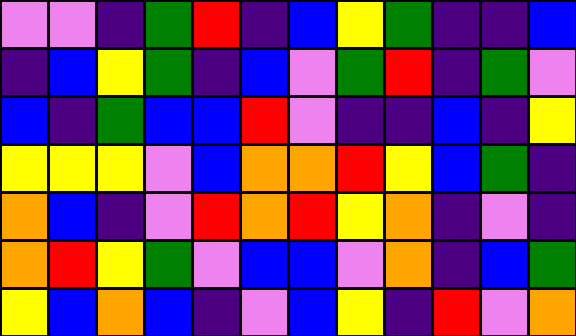[["violet", "violet", "indigo", "green", "red", "indigo", "blue", "yellow", "green", "indigo", "indigo", "blue"], ["indigo", "blue", "yellow", "green", "indigo", "blue", "violet", "green", "red", "indigo", "green", "violet"], ["blue", "indigo", "green", "blue", "blue", "red", "violet", "indigo", "indigo", "blue", "indigo", "yellow"], ["yellow", "yellow", "yellow", "violet", "blue", "orange", "orange", "red", "yellow", "blue", "green", "indigo"], ["orange", "blue", "indigo", "violet", "red", "orange", "red", "yellow", "orange", "indigo", "violet", "indigo"], ["orange", "red", "yellow", "green", "violet", "blue", "blue", "violet", "orange", "indigo", "blue", "green"], ["yellow", "blue", "orange", "blue", "indigo", "violet", "blue", "yellow", "indigo", "red", "violet", "orange"]]